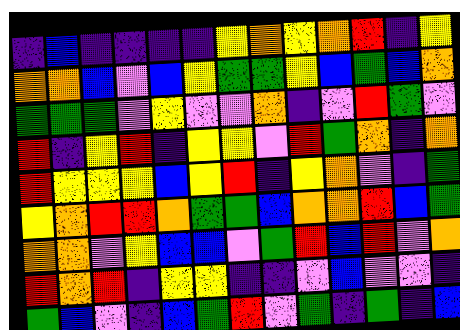[["indigo", "blue", "indigo", "indigo", "indigo", "indigo", "yellow", "orange", "yellow", "orange", "red", "indigo", "yellow"], ["orange", "orange", "blue", "violet", "blue", "yellow", "green", "green", "yellow", "blue", "green", "blue", "orange"], ["green", "green", "green", "violet", "yellow", "violet", "violet", "orange", "indigo", "violet", "red", "green", "violet"], ["red", "indigo", "yellow", "red", "indigo", "yellow", "yellow", "violet", "red", "green", "orange", "indigo", "orange"], ["red", "yellow", "yellow", "yellow", "blue", "yellow", "red", "indigo", "yellow", "orange", "violet", "indigo", "green"], ["yellow", "orange", "red", "red", "orange", "green", "green", "blue", "orange", "orange", "red", "blue", "green"], ["orange", "orange", "violet", "yellow", "blue", "blue", "violet", "green", "red", "blue", "red", "violet", "orange"], ["red", "orange", "red", "indigo", "yellow", "yellow", "indigo", "indigo", "violet", "blue", "violet", "violet", "indigo"], ["green", "blue", "violet", "indigo", "blue", "green", "red", "violet", "green", "indigo", "green", "indigo", "blue"]]